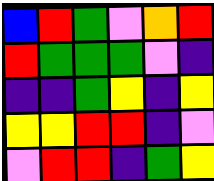[["blue", "red", "green", "violet", "orange", "red"], ["red", "green", "green", "green", "violet", "indigo"], ["indigo", "indigo", "green", "yellow", "indigo", "yellow"], ["yellow", "yellow", "red", "red", "indigo", "violet"], ["violet", "red", "red", "indigo", "green", "yellow"]]